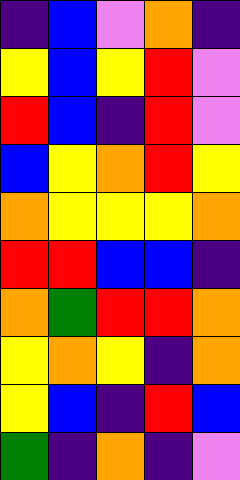[["indigo", "blue", "violet", "orange", "indigo"], ["yellow", "blue", "yellow", "red", "violet"], ["red", "blue", "indigo", "red", "violet"], ["blue", "yellow", "orange", "red", "yellow"], ["orange", "yellow", "yellow", "yellow", "orange"], ["red", "red", "blue", "blue", "indigo"], ["orange", "green", "red", "red", "orange"], ["yellow", "orange", "yellow", "indigo", "orange"], ["yellow", "blue", "indigo", "red", "blue"], ["green", "indigo", "orange", "indigo", "violet"]]